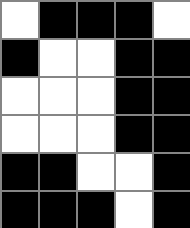[["white", "black", "black", "black", "white"], ["black", "white", "white", "black", "black"], ["white", "white", "white", "black", "black"], ["white", "white", "white", "black", "black"], ["black", "black", "white", "white", "black"], ["black", "black", "black", "white", "black"]]